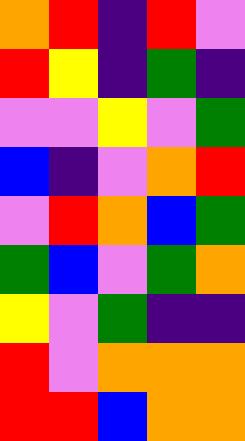[["orange", "red", "indigo", "red", "violet"], ["red", "yellow", "indigo", "green", "indigo"], ["violet", "violet", "yellow", "violet", "green"], ["blue", "indigo", "violet", "orange", "red"], ["violet", "red", "orange", "blue", "green"], ["green", "blue", "violet", "green", "orange"], ["yellow", "violet", "green", "indigo", "indigo"], ["red", "violet", "orange", "orange", "orange"], ["red", "red", "blue", "orange", "orange"]]